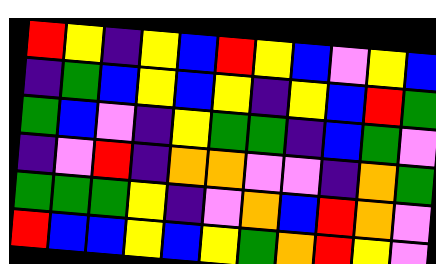[["red", "yellow", "indigo", "yellow", "blue", "red", "yellow", "blue", "violet", "yellow", "blue"], ["indigo", "green", "blue", "yellow", "blue", "yellow", "indigo", "yellow", "blue", "red", "green"], ["green", "blue", "violet", "indigo", "yellow", "green", "green", "indigo", "blue", "green", "violet"], ["indigo", "violet", "red", "indigo", "orange", "orange", "violet", "violet", "indigo", "orange", "green"], ["green", "green", "green", "yellow", "indigo", "violet", "orange", "blue", "red", "orange", "violet"], ["red", "blue", "blue", "yellow", "blue", "yellow", "green", "orange", "red", "yellow", "violet"]]